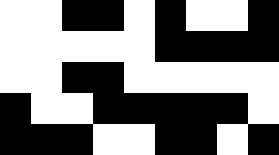[["white", "white", "black", "black", "white", "black", "white", "white", "black"], ["white", "white", "white", "white", "white", "black", "black", "black", "black"], ["white", "white", "black", "black", "white", "white", "white", "white", "white"], ["black", "white", "white", "black", "black", "black", "black", "black", "white"], ["black", "black", "black", "white", "white", "black", "black", "white", "black"]]